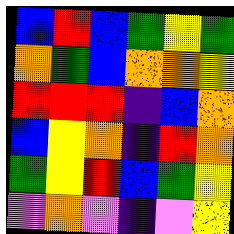[["blue", "red", "blue", "green", "yellow", "green"], ["orange", "green", "blue", "orange", "orange", "yellow"], ["red", "red", "red", "indigo", "blue", "orange"], ["blue", "yellow", "orange", "indigo", "red", "orange"], ["green", "yellow", "red", "blue", "green", "yellow"], ["violet", "orange", "violet", "indigo", "violet", "yellow"]]